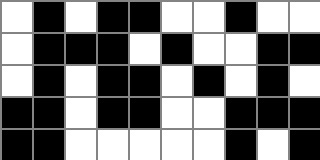[["white", "black", "white", "black", "black", "white", "white", "black", "white", "white"], ["white", "black", "black", "black", "white", "black", "white", "white", "black", "black"], ["white", "black", "white", "black", "black", "white", "black", "white", "black", "white"], ["black", "black", "white", "black", "black", "white", "white", "black", "black", "black"], ["black", "black", "white", "white", "white", "white", "white", "black", "white", "black"]]